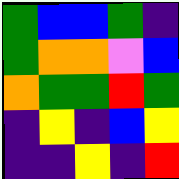[["green", "blue", "blue", "green", "indigo"], ["green", "orange", "orange", "violet", "blue"], ["orange", "green", "green", "red", "green"], ["indigo", "yellow", "indigo", "blue", "yellow"], ["indigo", "indigo", "yellow", "indigo", "red"]]